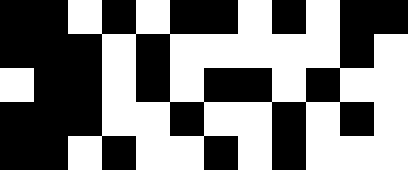[["black", "black", "white", "black", "white", "black", "black", "white", "black", "white", "black", "black"], ["black", "black", "black", "white", "black", "white", "white", "white", "white", "white", "black", "white"], ["white", "black", "black", "white", "black", "white", "black", "black", "white", "black", "white", "white"], ["black", "black", "black", "white", "white", "black", "white", "white", "black", "white", "black", "white"], ["black", "black", "white", "black", "white", "white", "black", "white", "black", "white", "white", "white"]]